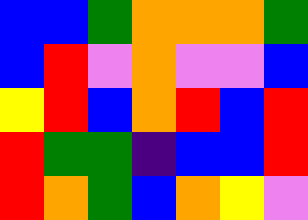[["blue", "blue", "green", "orange", "orange", "orange", "green"], ["blue", "red", "violet", "orange", "violet", "violet", "blue"], ["yellow", "red", "blue", "orange", "red", "blue", "red"], ["red", "green", "green", "indigo", "blue", "blue", "red"], ["red", "orange", "green", "blue", "orange", "yellow", "violet"]]